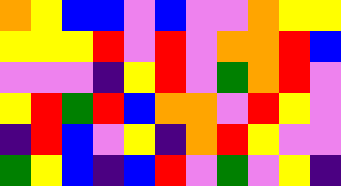[["orange", "yellow", "blue", "blue", "violet", "blue", "violet", "violet", "orange", "yellow", "yellow"], ["yellow", "yellow", "yellow", "red", "violet", "red", "violet", "orange", "orange", "red", "blue"], ["violet", "violet", "violet", "indigo", "yellow", "red", "violet", "green", "orange", "red", "violet"], ["yellow", "red", "green", "red", "blue", "orange", "orange", "violet", "red", "yellow", "violet"], ["indigo", "red", "blue", "violet", "yellow", "indigo", "orange", "red", "yellow", "violet", "violet"], ["green", "yellow", "blue", "indigo", "blue", "red", "violet", "green", "violet", "yellow", "indigo"]]